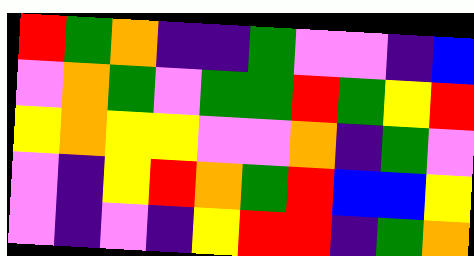[["red", "green", "orange", "indigo", "indigo", "green", "violet", "violet", "indigo", "blue"], ["violet", "orange", "green", "violet", "green", "green", "red", "green", "yellow", "red"], ["yellow", "orange", "yellow", "yellow", "violet", "violet", "orange", "indigo", "green", "violet"], ["violet", "indigo", "yellow", "red", "orange", "green", "red", "blue", "blue", "yellow"], ["violet", "indigo", "violet", "indigo", "yellow", "red", "red", "indigo", "green", "orange"]]